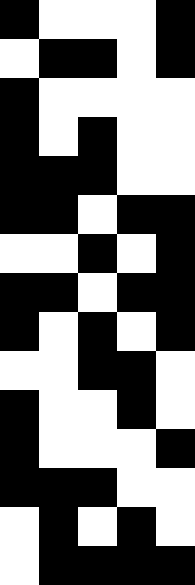[["black", "white", "white", "white", "black"], ["white", "black", "black", "white", "black"], ["black", "white", "white", "white", "white"], ["black", "white", "black", "white", "white"], ["black", "black", "black", "white", "white"], ["black", "black", "white", "black", "black"], ["white", "white", "black", "white", "black"], ["black", "black", "white", "black", "black"], ["black", "white", "black", "white", "black"], ["white", "white", "black", "black", "white"], ["black", "white", "white", "black", "white"], ["black", "white", "white", "white", "black"], ["black", "black", "black", "white", "white"], ["white", "black", "white", "black", "white"], ["white", "black", "black", "black", "black"]]